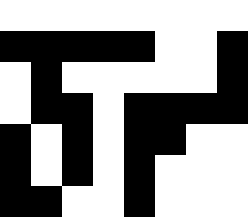[["white", "white", "white", "white", "white", "white", "white", "white"], ["black", "black", "black", "black", "black", "white", "white", "black"], ["white", "black", "white", "white", "white", "white", "white", "black"], ["white", "black", "black", "white", "black", "black", "black", "black"], ["black", "white", "black", "white", "black", "black", "white", "white"], ["black", "white", "black", "white", "black", "white", "white", "white"], ["black", "black", "white", "white", "black", "white", "white", "white"]]